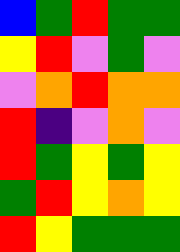[["blue", "green", "red", "green", "green"], ["yellow", "red", "violet", "green", "violet"], ["violet", "orange", "red", "orange", "orange"], ["red", "indigo", "violet", "orange", "violet"], ["red", "green", "yellow", "green", "yellow"], ["green", "red", "yellow", "orange", "yellow"], ["red", "yellow", "green", "green", "green"]]